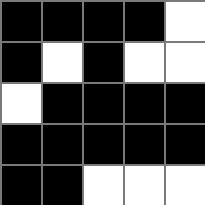[["black", "black", "black", "black", "white"], ["black", "white", "black", "white", "white"], ["white", "black", "black", "black", "black"], ["black", "black", "black", "black", "black"], ["black", "black", "white", "white", "white"]]